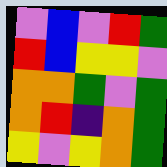[["violet", "blue", "violet", "red", "green"], ["red", "blue", "yellow", "yellow", "violet"], ["orange", "orange", "green", "violet", "green"], ["orange", "red", "indigo", "orange", "green"], ["yellow", "violet", "yellow", "orange", "green"]]